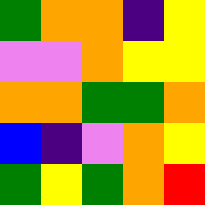[["green", "orange", "orange", "indigo", "yellow"], ["violet", "violet", "orange", "yellow", "yellow"], ["orange", "orange", "green", "green", "orange"], ["blue", "indigo", "violet", "orange", "yellow"], ["green", "yellow", "green", "orange", "red"]]